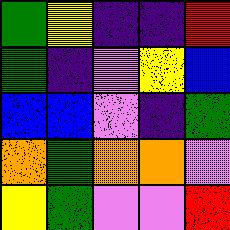[["green", "yellow", "indigo", "indigo", "red"], ["green", "indigo", "violet", "yellow", "blue"], ["blue", "blue", "violet", "indigo", "green"], ["orange", "green", "orange", "orange", "violet"], ["yellow", "green", "violet", "violet", "red"]]